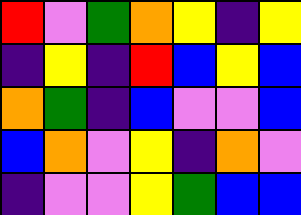[["red", "violet", "green", "orange", "yellow", "indigo", "yellow"], ["indigo", "yellow", "indigo", "red", "blue", "yellow", "blue"], ["orange", "green", "indigo", "blue", "violet", "violet", "blue"], ["blue", "orange", "violet", "yellow", "indigo", "orange", "violet"], ["indigo", "violet", "violet", "yellow", "green", "blue", "blue"]]